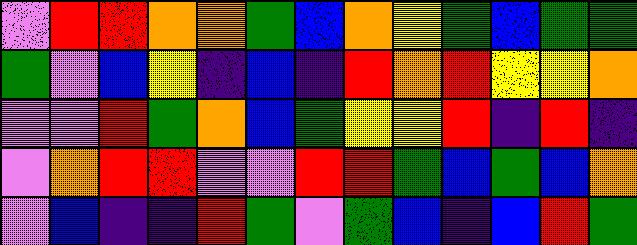[["violet", "red", "red", "orange", "orange", "green", "blue", "orange", "yellow", "green", "blue", "green", "green"], ["green", "violet", "blue", "yellow", "indigo", "blue", "indigo", "red", "orange", "red", "yellow", "yellow", "orange"], ["violet", "violet", "red", "green", "orange", "blue", "green", "yellow", "yellow", "red", "indigo", "red", "indigo"], ["violet", "orange", "red", "red", "violet", "violet", "red", "red", "green", "blue", "green", "blue", "orange"], ["violet", "blue", "indigo", "indigo", "red", "green", "violet", "green", "blue", "indigo", "blue", "red", "green"]]